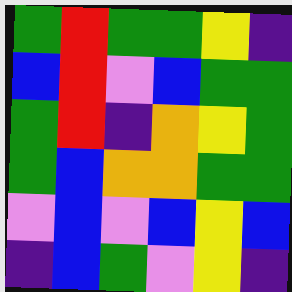[["green", "red", "green", "green", "yellow", "indigo"], ["blue", "red", "violet", "blue", "green", "green"], ["green", "red", "indigo", "orange", "yellow", "green"], ["green", "blue", "orange", "orange", "green", "green"], ["violet", "blue", "violet", "blue", "yellow", "blue"], ["indigo", "blue", "green", "violet", "yellow", "indigo"]]